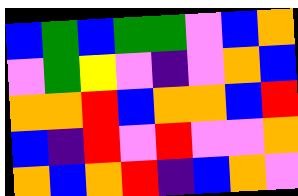[["blue", "green", "blue", "green", "green", "violet", "blue", "orange"], ["violet", "green", "yellow", "violet", "indigo", "violet", "orange", "blue"], ["orange", "orange", "red", "blue", "orange", "orange", "blue", "red"], ["blue", "indigo", "red", "violet", "red", "violet", "violet", "orange"], ["orange", "blue", "orange", "red", "indigo", "blue", "orange", "violet"]]